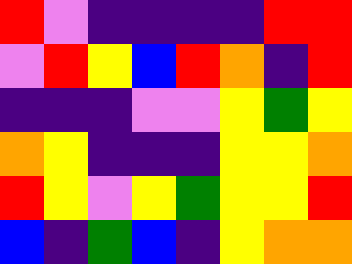[["red", "violet", "indigo", "indigo", "indigo", "indigo", "red", "red"], ["violet", "red", "yellow", "blue", "red", "orange", "indigo", "red"], ["indigo", "indigo", "indigo", "violet", "violet", "yellow", "green", "yellow"], ["orange", "yellow", "indigo", "indigo", "indigo", "yellow", "yellow", "orange"], ["red", "yellow", "violet", "yellow", "green", "yellow", "yellow", "red"], ["blue", "indigo", "green", "blue", "indigo", "yellow", "orange", "orange"]]